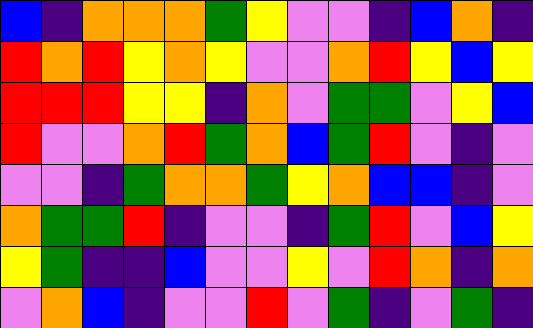[["blue", "indigo", "orange", "orange", "orange", "green", "yellow", "violet", "violet", "indigo", "blue", "orange", "indigo"], ["red", "orange", "red", "yellow", "orange", "yellow", "violet", "violet", "orange", "red", "yellow", "blue", "yellow"], ["red", "red", "red", "yellow", "yellow", "indigo", "orange", "violet", "green", "green", "violet", "yellow", "blue"], ["red", "violet", "violet", "orange", "red", "green", "orange", "blue", "green", "red", "violet", "indigo", "violet"], ["violet", "violet", "indigo", "green", "orange", "orange", "green", "yellow", "orange", "blue", "blue", "indigo", "violet"], ["orange", "green", "green", "red", "indigo", "violet", "violet", "indigo", "green", "red", "violet", "blue", "yellow"], ["yellow", "green", "indigo", "indigo", "blue", "violet", "violet", "yellow", "violet", "red", "orange", "indigo", "orange"], ["violet", "orange", "blue", "indigo", "violet", "violet", "red", "violet", "green", "indigo", "violet", "green", "indigo"]]